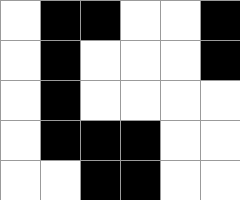[["white", "black", "black", "white", "white", "black"], ["white", "black", "white", "white", "white", "black"], ["white", "black", "white", "white", "white", "white"], ["white", "black", "black", "black", "white", "white"], ["white", "white", "black", "black", "white", "white"]]